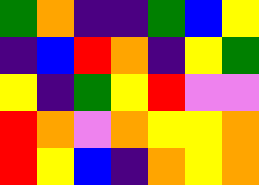[["green", "orange", "indigo", "indigo", "green", "blue", "yellow"], ["indigo", "blue", "red", "orange", "indigo", "yellow", "green"], ["yellow", "indigo", "green", "yellow", "red", "violet", "violet"], ["red", "orange", "violet", "orange", "yellow", "yellow", "orange"], ["red", "yellow", "blue", "indigo", "orange", "yellow", "orange"]]